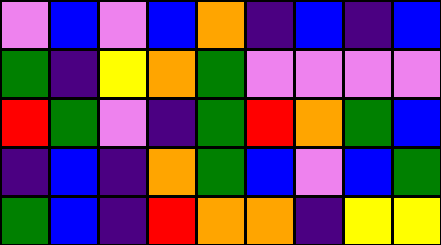[["violet", "blue", "violet", "blue", "orange", "indigo", "blue", "indigo", "blue"], ["green", "indigo", "yellow", "orange", "green", "violet", "violet", "violet", "violet"], ["red", "green", "violet", "indigo", "green", "red", "orange", "green", "blue"], ["indigo", "blue", "indigo", "orange", "green", "blue", "violet", "blue", "green"], ["green", "blue", "indigo", "red", "orange", "orange", "indigo", "yellow", "yellow"]]